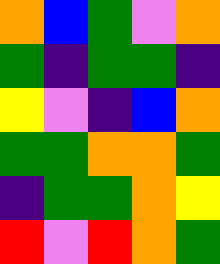[["orange", "blue", "green", "violet", "orange"], ["green", "indigo", "green", "green", "indigo"], ["yellow", "violet", "indigo", "blue", "orange"], ["green", "green", "orange", "orange", "green"], ["indigo", "green", "green", "orange", "yellow"], ["red", "violet", "red", "orange", "green"]]